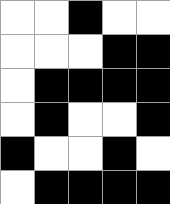[["white", "white", "black", "white", "white"], ["white", "white", "white", "black", "black"], ["white", "black", "black", "black", "black"], ["white", "black", "white", "white", "black"], ["black", "white", "white", "black", "white"], ["white", "black", "black", "black", "black"]]